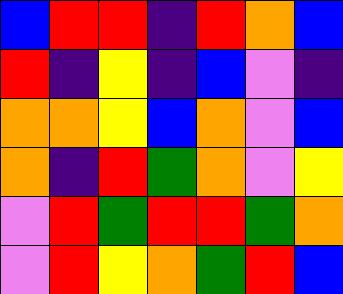[["blue", "red", "red", "indigo", "red", "orange", "blue"], ["red", "indigo", "yellow", "indigo", "blue", "violet", "indigo"], ["orange", "orange", "yellow", "blue", "orange", "violet", "blue"], ["orange", "indigo", "red", "green", "orange", "violet", "yellow"], ["violet", "red", "green", "red", "red", "green", "orange"], ["violet", "red", "yellow", "orange", "green", "red", "blue"]]